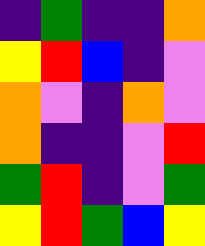[["indigo", "green", "indigo", "indigo", "orange"], ["yellow", "red", "blue", "indigo", "violet"], ["orange", "violet", "indigo", "orange", "violet"], ["orange", "indigo", "indigo", "violet", "red"], ["green", "red", "indigo", "violet", "green"], ["yellow", "red", "green", "blue", "yellow"]]